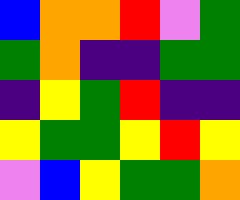[["blue", "orange", "orange", "red", "violet", "green"], ["green", "orange", "indigo", "indigo", "green", "green"], ["indigo", "yellow", "green", "red", "indigo", "indigo"], ["yellow", "green", "green", "yellow", "red", "yellow"], ["violet", "blue", "yellow", "green", "green", "orange"]]